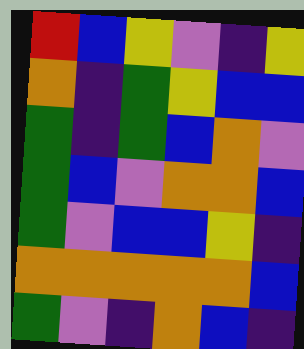[["red", "blue", "yellow", "violet", "indigo", "yellow"], ["orange", "indigo", "green", "yellow", "blue", "blue"], ["green", "indigo", "green", "blue", "orange", "violet"], ["green", "blue", "violet", "orange", "orange", "blue"], ["green", "violet", "blue", "blue", "yellow", "indigo"], ["orange", "orange", "orange", "orange", "orange", "blue"], ["green", "violet", "indigo", "orange", "blue", "indigo"]]